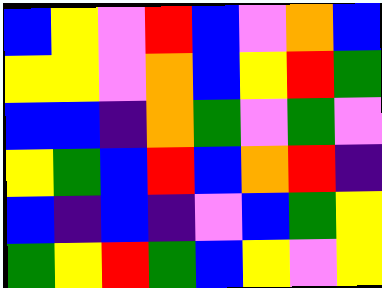[["blue", "yellow", "violet", "red", "blue", "violet", "orange", "blue"], ["yellow", "yellow", "violet", "orange", "blue", "yellow", "red", "green"], ["blue", "blue", "indigo", "orange", "green", "violet", "green", "violet"], ["yellow", "green", "blue", "red", "blue", "orange", "red", "indigo"], ["blue", "indigo", "blue", "indigo", "violet", "blue", "green", "yellow"], ["green", "yellow", "red", "green", "blue", "yellow", "violet", "yellow"]]